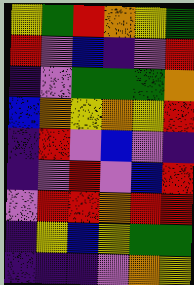[["yellow", "green", "red", "orange", "yellow", "green"], ["red", "violet", "blue", "indigo", "violet", "red"], ["indigo", "violet", "green", "green", "green", "orange"], ["blue", "orange", "yellow", "orange", "yellow", "red"], ["indigo", "red", "violet", "blue", "violet", "indigo"], ["indigo", "violet", "red", "violet", "blue", "red"], ["violet", "red", "red", "orange", "red", "red"], ["indigo", "yellow", "blue", "yellow", "green", "green"], ["indigo", "indigo", "indigo", "violet", "orange", "yellow"]]